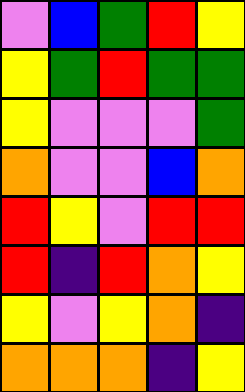[["violet", "blue", "green", "red", "yellow"], ["yellow", "green", "red", "green", "green"], ["yellow", "violet", "violet", "violet", "green"], ["orange", "violet", "violet", "blue", "orange"], ["red", "yellow", "violet", "red", "red"], ["red", "indigo", "red", "orange", "yellow"], ["yellow", "violet", "yellow", "orange", "indigo"], ["orange", "orange", "orange", "indigo", "yellow"]]